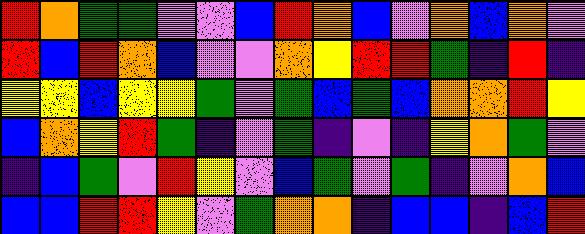[["red", "orange", "green", "green", "violet", "violet", "blue", "red", "orange", "blue", "violet", "orange", "blue", "orange", "violet"], ["red", "blue", "red", "orange", "blue", "violet", "violet", "orange", "yellow", "red", "red", "green", "indigo", "red", "indigo"], ["yellow", "yellow", "blue", "yellow", "yellow", "green", "violet", "green", "blue", "green", "blue", "orange", "orange", "red", "yellow"], ["blue", "orange", "yellow", "red", "green", "indigo", "violet", "green", "indigo", "violet", "indigo", "yellow", "orange", "green", "violet"], ["indigo", "blue", "green", "violet", "red", "yellow", "violet", "blue", "green", "violet", "green", "indigo", "violet", "orange", "blue"], ["blue", "blue", "red", "red", "yellow", "violet", "green", "orange", "orange", "indigo", "blue", "blue", "indigo", "blue", "red"]]